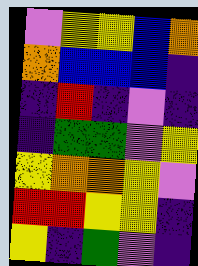[["violet", "yellow", "yellow", "blue", "orange"], ["orange", "blue", "blue", "blue", "indigo"], ["indigo", "red", "indigo", "violet", "indigo"], ["indigo", "green", "green", "violet", "yellow"], ["yellow", "orange", "orange", "yellow", "violet"], ["red", "red", "yellow", "yellow", "indigo"], ["yellow", "indigo", "green", "violet", "indigo"]]